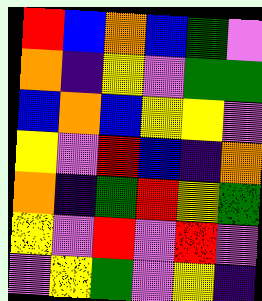[["red", "blue", "orange", "blue", "green", "violet"], ["orange", "indigo", "yellow", "violet", "green", "green"], ["blue", "orange", "blue", "yellow", "yellow", "violet"], ["yellow", "violet", "red", "blue", "indigo", "orange"], ["orange", "indigo", "green", "red", "yellow", "green"], ["yellow", "violet", "red", "violet", "red", "violet"], ["violet", "yellow", "green", "violet", "yellow", "indigo"]]